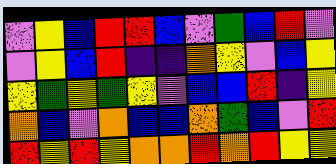[["violet", "yellow", "blue", "red", "red", "blue", "violet", "green", "blue", "red", "violet"], ["violet", "yellow", "blue", "red", "indigo", "indigo", "orange", "yellow", "violet", "blue", "yellow"], ["yellow", "green", "yellow", "green", "yellow", "violet", "blue", "blue", "red", "indigo", "yellow"], ["orange", "blue", "violet", "orange", "blue", "blue", "orange", "green", "blue", "violet", "red"], ["red", "yellow", "red", "yellow", "orange", "orange", "red", "orange", "red", "yellow", "yellow"]]